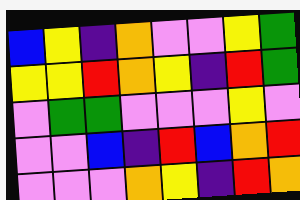[["blue", "yellow", "indigo", "orange", "violet", "violet", "yellow", "green"], ["yellow", "yellow", "red", "orange", "yellow", "indigo", "red", "green"], ["violet", "green", "green", "violet", "violet", "violet", "yellow", "violet"], ["violet", "violet", "blue", "indigo", "red", "blue", "orange", "red"], ["violet", "violet", "violet", "orange", "yellow", "indigo", "red", "orange"]]